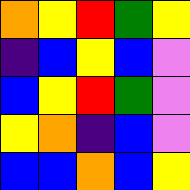[["orange", "yellow", "red", "green", "yellow"], ["indigo", "blue", "yellow", "blue", "violet"], ["blue", "yellow", "red", "green", "violet"], ["yellow", "orange", "indigo", "blue", "violet"], ["blue", "blue", "orange", "blue", "yellow"]]